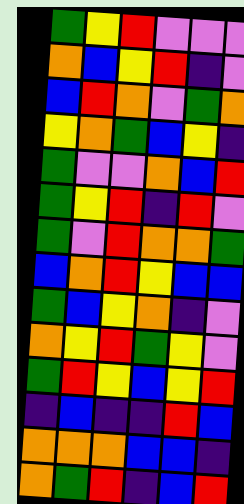[["green", "yellow", "red", "violet", "violet", "violet"], ["orange", "blue", "yellow", "red", "indigo", "violet"], ["blue", "red", "orange", "violet", "green", "orange"], ["yellow", "orange", "green", "blue", "yellow", "indigo"], ["green", "violet", "violet", "orange", "blue", "red"], ["green", "yellow", "red", "indigo", "red", "violet"], ["green", "violet", "red", "orange", "orange", "green"], ["blue", "orange", "red", "yellow", "blue", "blue"], ["green", "blue", "yellow", "orange", "indigo", "violet"], ["orange", "yellow", "red", "green", "yellow", "violet"], ["green", "red", "yellow", "blue", "yellow", "red"], ["indigo", "blue", "indigo", "indigo", "red", "blue"], ["orange", "orange", "orange", "blue", "blue", "indigo"], ["orange", "green", "red", "indigo", "blue", "red"]]